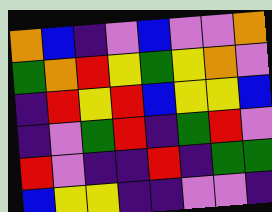[["orange", "blue", "indigo", "violet", "blue", "violet", "violet", "orange"], ["green", "orange", "red", "yellow", "green", "yellow", "orange", "violet"], ["indigo", "red", "yellow", "red", "blue", "yellow", "yellow", "blue"], ["indigo", "violet", "green", "red", "indigo", "green", "red", "violet"], ["red", "violet", "indigo", "indigo", "red", "indigo", "green", "green"], ["blue", "yellow", "yellow", "indigo", "indigo", "violet", "violet", "indigo"]]